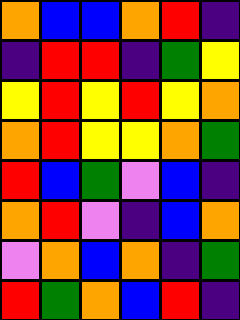[["orange", "blue", "blue", "orange", "red", "indigo"], ["indigo", "red", "red", "indigo", "green", "yellow"], ["yellow", "red", "yellow", "red", "yellow", "orange"], ["orange", "red", "yellow", "yellow", "orange", "green"], ["red", "blue", "green", "violet", "blue", "indigo"], ["orange", "red", "violet", "indigo", "blue", "orange"], ["violet", "orange", "blue", "orange", "indigo", "green"], ["red", "green", "orange", "blue", "red", "indigo"]]